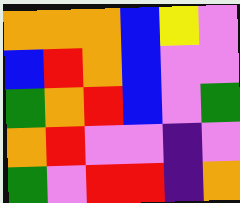[["orange", "orange", "orange", "blue", "yellow", "violet"], ["blue", "red", "orange", "blue", "violet", "violet"], ["green", "orange", "red", "blue", "violet", "green"], ["orange", "red", "violet", "violet", "indigo", "violet"], ["green", "violet", "red", "red", "indigo", "orange"]]